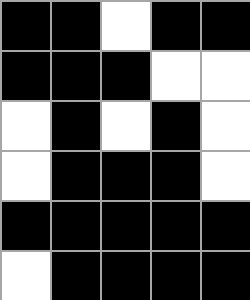[["black", "black", "white", "black", "black"], ["black", "black", "black", "white", "white"], ["white", "black", "white", "black", "white"], ["white", "black", "black", "black", "white"], ["black", "black", "black", "black", "black"], ["white", "black", "black", "black", "black"]]